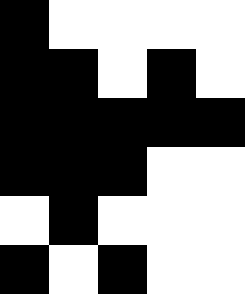[["black", "white", "white", "white", "white"], ["black", "black", "white", "black", "white"], ["black", "black", "black", "black", "black"], ["black", "black", "black", "white", "white"], ["white", "black", "white", "white", "white"], ["black", "white", "black", "white", "white"]]